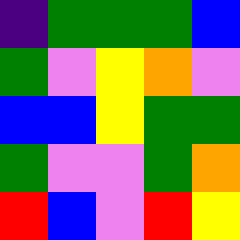[["indigo", "green", "green", "green", "blue"], ["green", "violet", "yellow", "orange", "violet"], ["blue", "blue", "yellow", "green", "green"], ["green", "violet", "violet", "green", "orange"], ["red", "blue", "violet", "red", "yellow"]]